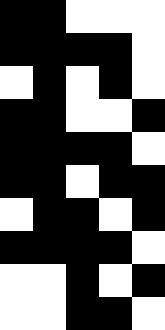[["black", "black", "white", "white", "white"], ["black", "black", "black", "black", "white"], ["white", "black", "white", "black", "white"], ["black", "black", "white", "white", "black"], ["black", "black", "black", "black", "white"], ["black", "black", "white", "black", "black"], ["white", "black", "black", "white", "black"], ["black", "black", "black", "black", "white"], ["white", "white", "black", "white", "black"], ["white", "white", "black", "black", "white"]]